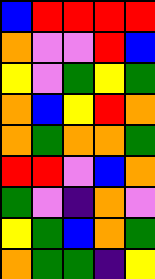[["blue", "red", "red", "red", "red"], ["orange", "violet", "violet", "red", "blue"], ["yellow", "violet", "green", "yellow", "green"], ["orange", "blue", "yellow", "red", "orange"], ["orange", "green", "orange", "orange", "green"], ["red", "red", "violet", "blue", "orange"], ["green", "violet", "indigo", "orange", "violet"], ["yellow", "green", "blue", "orange", "green"], ["orange", "green", "green", "indigo", "yellow"]]